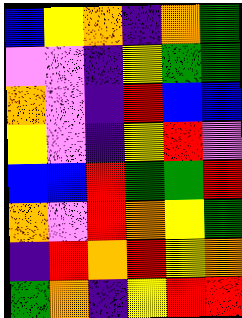[["blue", "yellow", "orange", "indigo", "orange", "green"], ["violet", "violet", "indigo", "yellow", "green", "green"], ["orange", "violet", "indigo", "red", "blue", "blue"], ["yellow", "violet", "indigo", "yellow", "red", "violet"], ["blue", "blue", "red", "green", "green", "red"], ["orange", "violet", "red", "orange", "yellow", "green"], ["indigo", "red", "orange", "red", "yellow", "orange"], ["green", "orange", "indigo", "yellow", "red", "red"]]